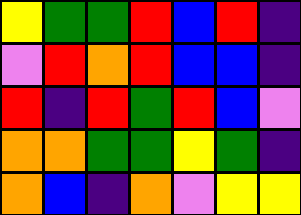[["yellow", "green", "green", "red", "blue", "red", "indigo"], ["violet", "red", "orange", "red", "blue", "blue", "indigo"], ["red", "indigo", "red", "green", "red", "blue", "violet"], ["orange", "orange", "green", "green", "yellow", "green", "indigo"], ["orange", "blue", "indigo", "orange", "violet", "yellow", "yellow"]]